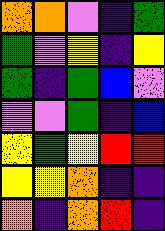[["orange", "orange", "violet", "indigo", "green"], ["green", "violet", "yellow", "indigo", "yellow"], ["green", "indigo", "green", "blue", "violet"], ["violet", "violet", "green", "indigo", "blue"], ["yellow", "green", "yellow", "red", "red"], ["yellow", "yellow", "orange", "indigo", "indigo"], ["orange", "indigo", "orange", "red", "indigo"]]